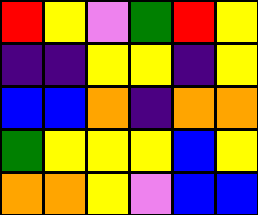[["red", "yellow", "violet", "green", "red", "yellow"], ["indigo", "indigo", "yellow", "yellow", "indigo", "yellow"], ["blue", "blue", "orange", "indigo", "orange", "orange"], ["green", "yellow", "yellow", "yellow", "blue", "yellow"], ["orange", "orange", "yellow", "violet", "blue", "blue"]]